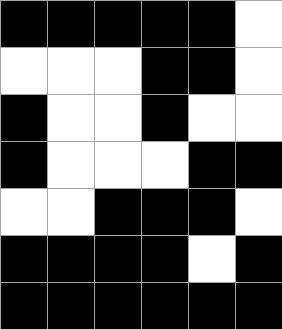[["black", "black", "black", "black", "black", "white"], ["white", "white", "white", "black", "black", "white"], ["black", "white", "white", "black", "white", "white"], ["black", "white", "white", "white", "black", "black"], ["white", "white", "black", "black", "black", "white"], ["black", "black", "black", "black", "white", "black"], ["black", "black", "black", "black", "black", "black"]]